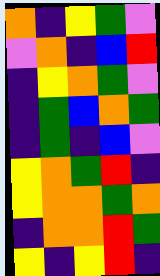[["orange", "indigo", "yellow", "green", "violet"], ["violet", "orange", "indigo", "blue", "red"], ["indigo", "yellow", "orange", "green", "violet"], ["indigo", "green", "blue", "orange", "green"], ["indigo", "green", "indigo", "blue", "violet"], ["yellow", "orange", "green", "red", "indigo"], ["yellow", "orange", "orange", "green", "orange"], ["indigo", "orange", "orange", "red", "green"], ["yellow", "indigo", "yellow", "red", "indigo"]]